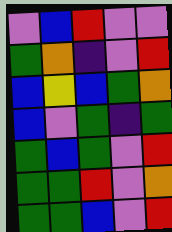[["violet", "blue", "red", "violet", "violet"], ["green", "orange", "indigo", "violet", "red"], ["blue", "yellow", "blue", "green", "orange"], ["blue", "violet", "green", "indigo", "green"], ["green", "blue", "green", "violet", "red"], ["green", "green", "red", "violet", "orange"], ["green", "green", "blue", "violet", "red"]]